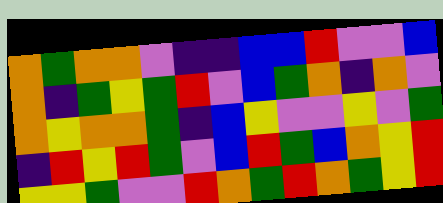[["orange", "green", "orange", "orange", "violet", "indigo", "indigo", "blue", "blue", "red", "violet", "violet", "blue"], ["orange", "indigo", "green", "yellow", "green", "red", "violet", "blue", "green", "orange", "indigo", "orange", "violet"], ["orange", "yellow", "orange", "orange", "green", "indigo", "blue", "yellow", "violet", "violet", "yellow", "violet", "green"], ["indigo", "red", "yellow", "red", "green", "violet", "blue", "red", "green", "blue", "orange", "yellow", "red"], ["yellow", "yellow", "green", "violet", "violet", "red", "orange", "green", "red", "orange", "green", "yellow", "red"]]